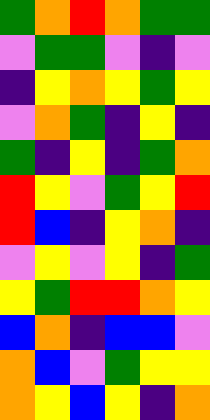[["green", "orange", "red", "orange", "green", "green"], ["violet", "green", "green", "violet", "indigo", "violet"], ["indigo", "yellow", "orange", "yellow", "green", "yellow"], ["violet", "orange", "green", "indigo", "yellow", "indigo"], ["green", "indigo", "yellow", "indigo", "green", "orange"], ["red", "yellow", "violet", "green", "yellow", "red"], ["red", "blue", "indigo", "yellow", "orange", "indigo"], ["violet", "yellow", "violet", "yellow", "indigo", "green"], ["yellow", "green", "red", "red", "orange", "yellow"], ["blue", "orange", "indigo", "blue", "blue", "violet"], ["orange", "blue", "violet", "green", "yellow", "yellow"], ["orange", "yellow", "blue", "yellow", "indigo", "orange"]]